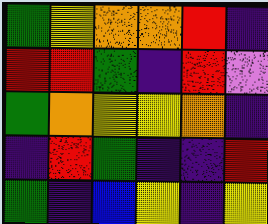[["green", "yellow", "orange", "orange", "red", "indigo"], ["red", "red", "green", "indigo", "red", "violet"], ["green", "orange", "yellow", "yellow", "orange", "indigo"], ["indigo", "red", "green", "indigo", "indigo", "red"], ["green", "indigo", "blue", "yellow", "indigo", "yellow"]]